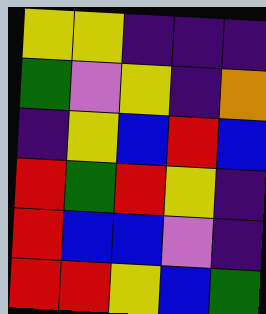[["yellow", "yellow", "indigo", "indigo", "indigo"], ["green", "violet", "yellow", "indigo", "orange"], ["indigo", "yellow", "blue", "red", "blue"], ["red", "green", "red", "yellow", "indigo"], ["red", "blue", "blue", "violet", "indigo"], ["red", "red", "yellow", "blue", "green"]]